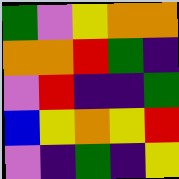[["green", "violet", "yellow", "orange", "orange"], ["orange", "orange", "red", "green", "indigo"], ["violet", "red", "indigo", "indigo", "green"], ["blue", "yellow", "orange", "yellow", "red"], ["violet", "indigo", "green", "indigo", "yellow"]]